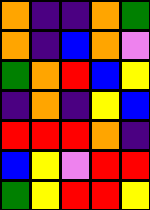[["orange", "indigo", "indigo", "orange", "green"], ["orange", "indigo", "blue", "orange", "violet"], ["green", "orange", "red", "blue", "yellow"], ["indigo", "orange", "indigo", "yellow", "blue"], ["red", "red", "red", "orange", "indigo"], ["blue", "yellow", "violet", "red", "red"], ["green", "yellow", "red", "red", "yellow"]]